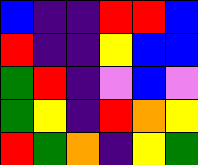[["blue", "indigo", "indigo", "red", "red", "blue"], ["red", "indigo", "indigo", "yellow", "blue", "blue"], ["green", "red", "indigo", "violet", "blue", "violet"], ["green", "yellow", "indigo", "red", "orange", "yellow"], ["red", "green", "orange", "indigo", "yellow", "green"]]